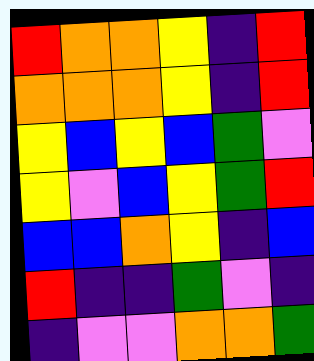[["red", "orange", "orange", "yellow", "indigo", "red"], ["orange", "orange", "orange", "yellow", "indigo", "red"], ["yellow", "blue", "yellow", "blue", "green", "violet"], ["yellow", "violet", "blue", "yellow", "green", "red"], ["blue", "blue", "orange", "yellow", "indigo", "blue"], ["red", "indigo", "indigo", "green", "violet", "indigo"], ["indigo", "violet", "violet", "orange", "orange", "green"]]